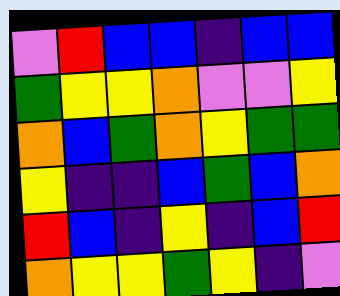[["violet", "red", "blue", "blue", "indigo", "blue", "blue"], ["green", "yellow", "yellow", "orange", "violet", "violet", "yellow"], ["orange", "blue", "green", "orange", "yellow", "green", "green"], ["yellow", "indigo", "indigo", "blue", "green", "blue", "orange"], ["red", "blue", "indigo", "yellow", "indigo", "blue", "red"], ["orange", "yellow", "yellow", "green", "yellow", "indigo", "violet"]]